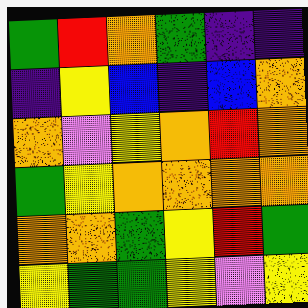[["green", "red", "orange", "green", "indigo", "indigo"], ["indigo", "yellow", "blue", "indigo", "blue", "orange"], ["orange", "violet", "yellow", "orange", "red", "orange"], ["green", "yellow", "orange", "orange", "orange", "orange"], ["orange", "orange", "green", "yellow", "red", "green"], ["yellow", "green", "green", "yellow", "violet", "yellow"]]